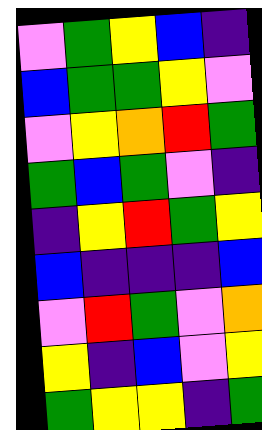[["violet", "green", "yellow", "blue", "indigo"], ["blue", "green", "green", "yellow", "violet"], ["violet", "yellow", "orange", "red", "green"], ["green", "blue", "green", "violet", "indigo"], ["indigo", "yellow", "red", "green", "yellow"], ["blue", "indigo", "indigo", "indigo", "blue"], ["violet", "red", "green", "violet", "orange"], ["yellow", "indigo", "blue", "violet", "yellow"], ["green", "yellow", "yellow", "indigo", "green"]]